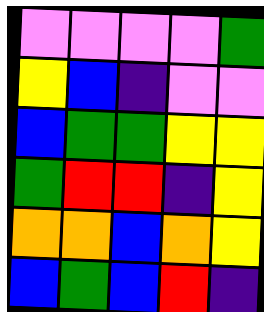[["violet", "violet", "violet", "violet", "green"], ["yellow", "blue", "indigo", "violet", "violet"], ["blue", "green", "green", "yellow", "yellow"], ["green", "red", "red", "indigo", "yellow"], ["orange", "orange", "blue", "orange", "yellow"], ["blue", "green", "blue", "red", "indigo"]]